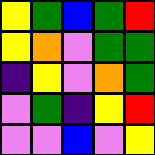[["yellow", "green", "blue", "green", "red"], ["yellow", "orange", "violet", "green", "green"], ["indigo", "yellow", "violet", "orange", "green"], ["violet", "green", "indigo", "yellow", "red"], ["violet", "violet", "blue", "violet", "yellow"]]